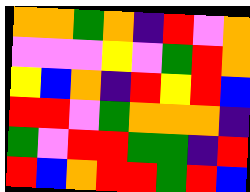[["orange", "orange", "green", "orange", "indigo", "red", "violet", "orange"], ["violet", "violet", "violet", "yellow", "violet", "green", "red", "orange"], ["yellow", "blue", "orange", "indigo", "red", "yellow", "red", "blue"], ["red", "red", "violet", "green", "orange", "orange", "orange", "indigo"], ["green", "violet", "red", "red", "green", "green", "indigo", "red"], ["red", "blue", "orange", "red", "red", "green", "red", "blue"]]